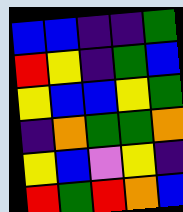[["blue", "blue", "indigo", "indigo", "green"], ["red", "yellow", "indigo", "green", "blue"], ["yellow", "blue", "blue", "yellow", "green"], ["indigo", "orange", "green", "green", "orange"], ["yellow", "blue", "violet", "yellow", "indigo"], ["red", "green", "red", "orange", "blue"]]